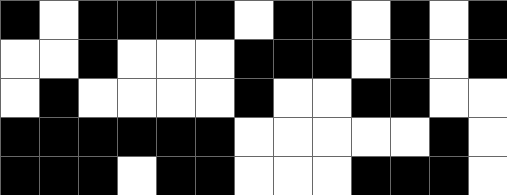[["black", "white", "black", "black", "black", "black", "white", "black", "black", "white", "black", "white", "black"], ["white", "white", "black", "white", "white", "white", "black", "black", "black", "white", "black", "white", "black"], ["white", "black", "white", "white", "white", "white", "black", "white", "white", "black", "black", "white", "white"], ["black", "black", "black", "black", "black", "black", "white", "white", "white", "white", "white", "black", "white"], ["black", "black", "black", "white", "black", "black", "white", "white", "white", "black", "black", "black", "white"]]